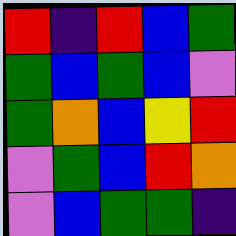[["red", "indigo", "red", "blue", "green"], ["green", "blue", "green", "blue", "violet"], ["green", "orange", "blue", "yellow", "red"], ["violet", "green", "blue", "red", "orange"], ["violet", "blue", "green", "green", "indigo"]]